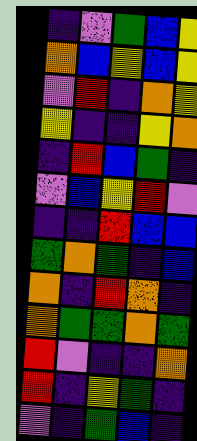[["indigo", "violet", "green", "blue", "yellow"], ["orange", "blue", "yellow", "blue", "yellow"], ["violet", "red", "indigo", "orange", "yellow"], ["yellow", "indigo", "indigo", "yellow", "orange"], ["indigo", "red", "blue", "green", "indigo"], ["violet", "blue", "yellow", "red", "violet"], ["indigo", "indigo", "red", "blue", "blue"], ["green", "orange", "green", "indigo", "blue"], ["orange", "indigo", "red", "orange", "indigo"], ["orange", "green", "green", "orange", "green"], ["red", "violet", "indigo", "indigo", "orange"], ["red", "indigo", "yellow", "green", "indigo"], ["violet", "indigo", "green", "blue", "indigo"]]